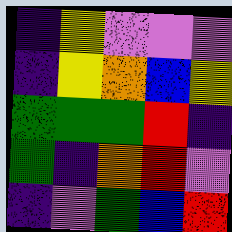[["indigo", "yellow", "violet", "violet", "violet"], ["indigo", "yellow", "orange", "blue", "yellow"], ["green", "green", "green", "red", "indigo"], ["green", "indigo", "orange", "red", "violet"], ["indigo", "violet", "green", "blue", "red"]]